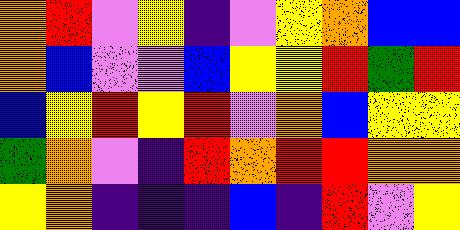[["orange", "red", "violet", "yellow", "indigo", "violet", "yellow", "orange", "blue", "blue"], ["orange", "blue", "violet", "violet", "blue", "yellow", "yellow", "red", "green", "red"], ["blue", "yellow", "red", "yellow", "red", "violet", "orange", "blue", "yellow", "yellow"], ["green", "orange", "violet", "indigo", "red", "orange", "red", "red", "orange", "orange"], ["yellow", "orange", "indigo", "indigo", "indigo", "blue", "indigo", "red", "violet", "yellow"]]